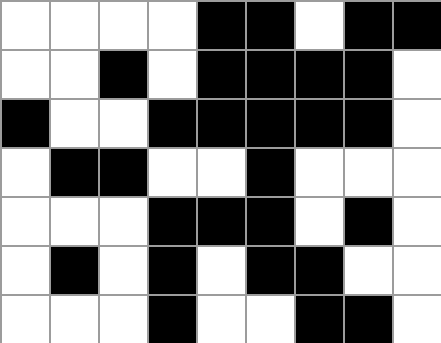[["white", "white", "white", "white", "black", "black", "white", "black", "black"], ["white", "white", "black", "white", "black", "black", "black", "black", "white"], ["black", "white", "white", "black", "black", "black", "black", "black", "white"], ["white", "black", "black", "white", "white", "black", "white", "white", "white"], ["white", "white", "white", "black", "black", "black", "white", "black", "white"], ["white", "black", "white", "black", "white", "black", "black", "white", "white"], ["white", "white", "white", "black", "white", "white", "black", "black", "white"]]